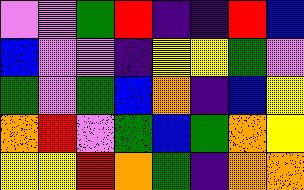[["violet", "violet", "green", "red", "indigo", "indigo", "red", "blue"], ["blue", "violet", "violet", "indigo", "yellow", "yellow", "green", "violet"], ["green", "violet", "green", "blue", "orange", "indigo", "blue", "yellow"], ["orange", "red", "violet", "green", "blue", "green", "orange", "yellow"], ["yellow", "yellow", "red", "orange", "green", "indigo", "orange", "orange"]]